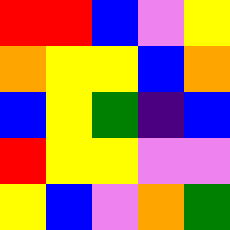[["red", "red", "blue", "violet", "yellow"], ["orange", "yellow", "yellow", "blue", "orange"], ["blue", "yellow", "green", "indigo", "blue"], ["red", "yellow", "yellow", "violet", "violet"], ["yellow", "blue", "violet", "orange", "green"]]